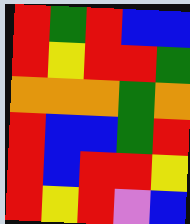[["red", "green", "red", "blue", "blue"], ["red", "yellow", "red", "red", "green"], ["orange", "orange", "orange", "green", "orange"], ["red", "blue", "blue", "green", "red"], ["red", "blue", "red", "red", "yellow"], ["red", "yellow", "red", "violet", "blue"]]